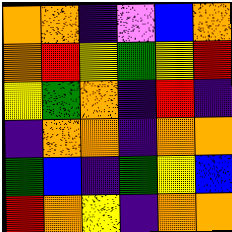[["orange", "orange", "indigo", "violet", "blue", "orange"], ["orange", "red", "yellow", "green", "yellow", "red"], ["yellow", "green", "orange", "indigo", "red", "indigo"], ["indigo", "orange", "orange", "indigo", "orange", "orange"], ["green", "blue", "indigo", "green", "yellow", "blue"], ["red", "orange", "yellow", "indigo", "orange", "orange"]]